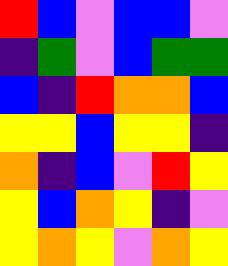[["red", "blue", "violet", "blue", "blue", "violet"], ["indigo", "green", "violet", "blue", "green", "green"], ["blue", "indigo", "red", "orange", "orange", "blue"], ["yellow", "yellow", "blue", "yellow", "yellow", "indigo"], ["orange", "indigo", "blue", "violet", "red", "yellow"], ["yellow", "blue", "orange", "yellow", "indigo", "violet"], ["yellow", "orange", "yellow", "violet", "orange", "yellow"]]